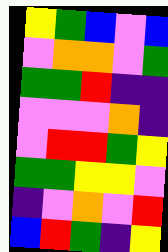[["yellow", "green", "blue", "violet", "blue"], ["violet", "orange", "orange", "violet", "green"], ["green", "green", "red", "indigo", "indigo"], ["violet", "violet", "violet", "orange", "indigo"], ["violet", "red", "red", "green", "yellow"], ["green", "green", "yellow", "yellow", "violet"], ["indigo", "violet", "orange", "violet", "red"], ["blue", "red", "green", "indigo", "yellow"]]